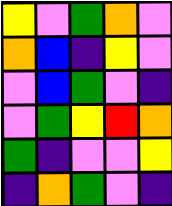[["yellow", "violet", "green", "orange", "violet"], ["orange", "blue", "indigo", "yellow", "violet"], ["violet", "blue", "green", "violet", "indigo"], ["violet", "green", "yellow", "red", "orange"], ["green", "indigo", "violet", "violet", "yellow"], ["indigo", "orange", "green", "violet", "indigo"]]